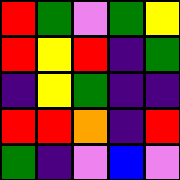[["red", "green", "violet", "green", "yellow"], ["red", "yellow", "red", "indigo", "green"], ["indigo", "yellow", "green", "indigo", "indigo"], ["red", "red", "orange", "indigo", "red"], ["green", "indigo", "violet", "blue", "violet"]]